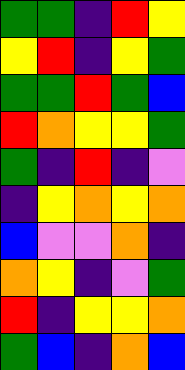[["green", "green", "indigo", "red", "yellow"], ["yellow", "red", "indigo", "yellow", "green"], ["green", "green", "red", "green", "blue"], ["red", "orange", "yellow", "yellow", "green"], ["green", "indigo", "red", "indigo", "violet"], ["indigo", "yellow", "orange", "yellow", "orange"], ["blue", "violet", "violet", "orange", "indigo"], ["orange", "yellow", "indigo", "violet", "green"], ["red", "indigo", "yellow", "yellow", "orange"], ["green", "blue", "indigo", "orange", "blue"]]